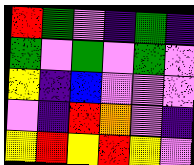[["red", "green", "violet", "indigo", "green", "indigo"], ["green", "violet", "green", "violet", "green", "violet"], ["yellow", "indigo", "blue", "violet", "violet", "violet"], ["violet", "indigo", "red", "orange", "violet", "indigo"], ["yellow", "red", "yellow", "red", "yellow", "violet"]]